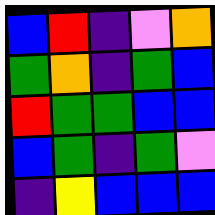[["blue", "red", "indigo", "violet", "orange"], ["green", "orange", "indigo", "green", "blue"], ["red", "green", "green", "blue", "blue"], ["blue", "green", "indigo", "green", "violet"], ["indigo", "yellow", "blue", "blue", "blue"]]